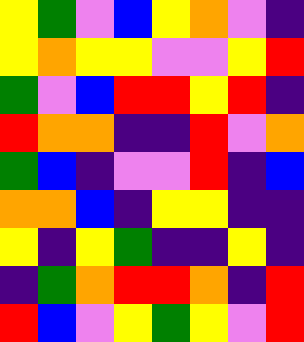[["yellow", "green", "violet", "blue", "yellow", "orange", "violet", "indigo"], ["yellow", "orange", "yellow", "yellow", "violet", "violet", "yellow", "red"], ["green", "violet", "blue", "red", "red", "yellow", "red", "indigo"], ["red", "orange", "orange", "indigo", "indigo", "red", "violet", "orange"], ["green", "blue", "indigo", "violet", "violet", "red", "indigo", "blue"], ["orange", "orange", "blue", "indigo", "yellow", "yellow", "indigo", "indigo"], ["yellow", "indigo", "yellow", "green", "indigo", "indigo", "yellow", "indigo"], ["indigo", "green", "orange", "red", "red", "orange", "indigo", "red"], ["red", "blue", "violet", "yellow", "green", "yellow", "violet", "red"]]